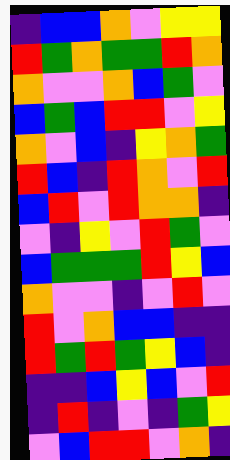[["indigo", "blue", "blue", "orange", "violet", "yellow", "yellow"], ["red", "green", "orange", "green", "green", "red", "orange"], ["orange", "violet", "violet", "orange", "blue", "green", "violet"], ["blue", "green", "blue", "red", "red", "violet", "yellow"], ["orange", "violet", "blue", "indigo", "yellow", "orange", "green"], ["red", "blue", "indigo", "red", "orange", "violet", "red"], ["blue", "red", "violet", "red", "orange", "orange", "indigo"], ["violet", "indigo", "yellow", "violet", "red", "green", "violet"], ["blue", "green", "green", "green", "red", "yellow", "blue"], ["orange", "violet", "violet", "indigo", "violet", "red", "violet"], ["red", "violet", "orange", "blue", "blue", "indigo", "indigo"], ["red", "green", "red", "green", "yellow", "blue", "indigo"], ["indigo", "indigo", "blue", "yellow", "blue", "violet", "red"], ["indigo", "red", "indigo", "violet", "indigo", "green", "yellow"], ["violet", "blue", "red", "red", "violet", "orange", "indigo"]]